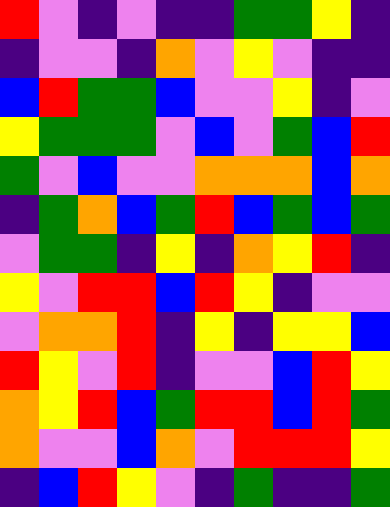[["red", "violet", "indigo", "violet", "indigo", "indigo", "green", "green", "yellow", "indigo"], ["indigo", "violet", "violet", "indigo", "orange", "violet", "yellow", "violet", "indigo", "indigo"], ["blue", "red", "green", "green", "blue", "violet", "violet", "yellow", "indigo", "violet"], ["yellow", "green", "green", "green", "violet", "blue", "violet", "green", "blue", "red"], ["green", "violet", "blue", "violet", "violet", "orange", "orange", "orange", "blue", "orange"], ["indigo", "green", "orange", "blue", "green", "red", "blue", "green", "blue", "green"], ["violet", "green", "green", "indigo", "yellow", "indigo", "orange", "yellow", "red", "indigo"], ["yellow", "violet", "red", "red", "blue", "red", "yellow", "indigo", "violet", "violet"], ["violet", "orange", "orange", "red", "indigo", "yellow", "indigo", "yellow", "yellow", "blue"], ["red", "yellow", "violet", "red", "indigo", "violet", "violet", "blue", "red", "yellow"], ["orange", "yellow", "red", "blue", "green", "red", "red", "blue", "red", "green"], ["orange", "violet", "violet", "blue", "orange", "violet", "red", "red", "red", "yellow"], ["indigo", "blue", "red", "yellow", "violet", "indigo", "green", "indigo", "indigo", "green"]]